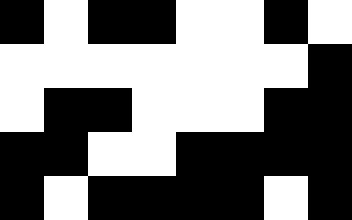[["black", "white", "black", "black", "white", "white", "black", "white"], ["white", "white", "white", "white", "white", "white", "white", "black"], ["white", "black", "black", "white", "white", "white", "black", "black"], ["black", "black", "white", "white", "black", "black", "black", "black"], ["black", "white", "black", "black", "black", "black", "white", "black"]]